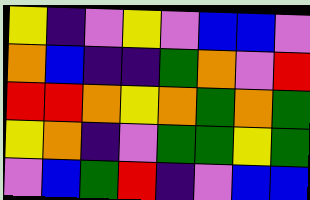[["yellow", "indigo", "violet", "yellow", "violet", "blue", "blue", "violet"], ["orange", "blue", "indigo", "indigo", "green", "orange", "violet", "red"], ["red", "red", "orange", "yellow", "orange", "green", "orange", "green"], ["yellow", "orange", "indigo", "violet", "green", "green", "yellow", "green"], ["violet", "blue", "green", "red", "indigo", "violet", "blue", "blue"]]